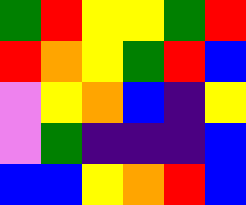[["green", "red", "yellow", "yellow", "green", "red"], ["red", "orange", "yellow", "green", "red", "blue"], ["violet", "yellow", "orange", "blue", "indigo", "yellow"], ["violet", "green", "indigo", "indigo", "indigo", "blue"], ["blue", "blue", "yellow", "orange", "red", "blue"]]